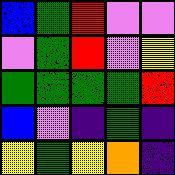[["blue", "green", "red", "violet", "violet"], ["violet", "green", "red", "violet", "yellow"], ["green", "green", "green", "green", "red"], ["blue", "violet", "indigo", "green", "indigo"], ["yellow", "green", "yellow", "orange", "indigo"]]